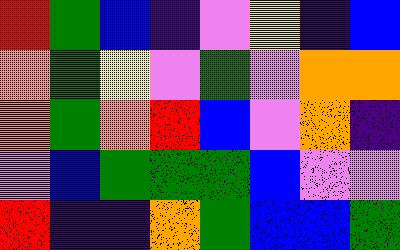[["red", "green", "blue", "indigo", "violet", "yellow", "indigo", "blue"], ["orange", "green", "yellow", "violet", "green", "violet", "orange", "orange"], ["orange", "green", "orange", "red", "blue", "violet", "orange", "indigo"], ["violet", "blue", "green", "green", "green", "blue", "violet", "violet"], ["red", "indigo", "indigo", "orange", "green", "blue", "blue", "green"]]